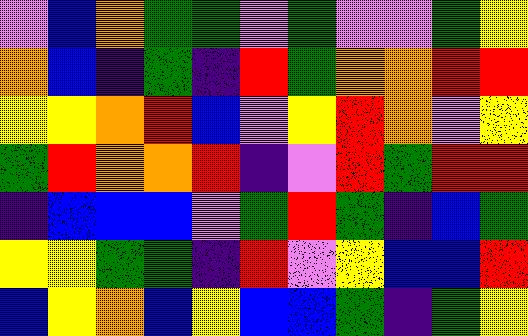[["violet", "blue", "orange", "green", "green", "violet", "green", "violet", "violet", "green", "yellow"], ["orange", "blue", "indigo", "green", "indigo", "red", "green", "orange", "orange", "red", "red"], ["yellow", "yellow", "orange", "red", "blue", "violet", "yellow", "red", "orange", "violet", "yellow"], ["green", "red", "orange", "orange", "red", "indigo", "violet", "red", "green", "red", "red"], ["indigo", "blue", "blue", "blue", "violet", "green", "red", "green", "indigo", "blue", "green"], ["yellow", "yellow", "green", "green", "indigo", "red", "violet", "yellow", "blue", "blue", "red"], ["blue", "yellow", "orange", "blue", "yellow", "blue", "blue", "green", "indigo", "green", "yellow"]]